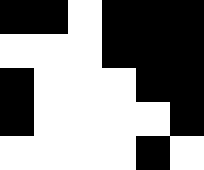[["black", "black", "white", "black", "black", "black"], ["white", "white", "white", "black", "black", "black"], ["black", "white", "white", "white", "black", "black"], ["black", "white", "white", "white", "white", "black"], ["white", "white", "white", "white", "black", "white"]]